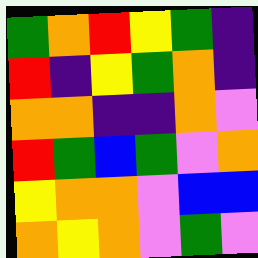[["green", "orange", "red", "yellow", "green", "indigo"], ["red", "indigo", "yellow", "green", "orange", "indigo"], ["orange", "orange", "indigo", "indigo", "orange", "violet"], ["red", "green", "blue", "green", "violet", "orange"], ["yellow", "orange", "orange", "violet", "blue", "blue"], ["orange", "yellow", "orange", "violet", "green", "violet"]]